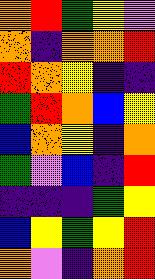[["orange", "red", "green", "yellow", "violet"], ["orange", "indigo", "orange", "orange", "red"], ["red", "orange", "yellow", "indigo", "indigo"], ["green", "red", "orange", "blue", "yellow"], ["blue", "orange", "yellow", "indigo", "orange"], ["green", "violet", "blue", "indigo", "red"], ["indigo", "indigo", "indigo", "green", "yellow"], ["blue", "yellow", "green", "yellow", "red"], ["orange", "violet", "indigo", "orange", "red"]]